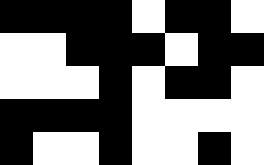[["black", "black", "black", "black", "white", "black", "black", "white"], ["white", "white", "black", "black", "black", "white", "black", "black"], ["white", "white", "white", "black", "white", "black", "black", "white"], ["black", "black", "black", "black", "white", "white", "white", "white"], ["black", "white", "white", "black", "white", "white", "black", "white"]]